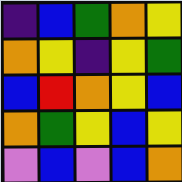[["indigo", "blue", "green", "orange", "yellow"], ["orange", "yellow", "indigo", "yellow", "green"], ["blue", "red", "orange", "yellow", "blue"], ["orange", "green", "yellow", "blue", "yellow"], ["violet", "blue", "violet", "blue", "orange"]]